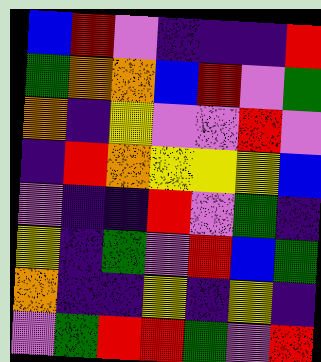[["blue", "red", "violet", "indigo", "indigo", "indigo", "red"], ["green", "orange", "orange", "blue", "red", "violet", "green"], ["orange", "indigo", "yellow", "violet", "violet", "red", "violet"], ["indigo", "red", "orange", "yellow", "yellow", "yellow", "blue"], ["violet", "indigo", "indigo", "red", "violet", "green", "indigo"], ["yellow", "indigo", "green", "violet", "red", "blue", "green"], ["orange", "indigo", "indigo", "yellow", "indigo", "yellow", "indigo"], ["violet", "green", "red", "red", "green", "violet", "red"]]